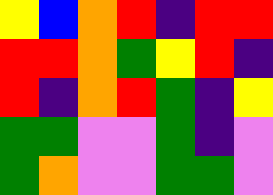[["yellow", "blue", "orange", "red", "indigo", "red", "red"], ["red", "red", "orange", "green", "yellow", "red", "indigo"], ["red", "indigo", "orange", "red", "green", "indigo", "yellow"], ["green", "green", "violet", "violet", "green", "indigo", "violet"], ["green", "orange", "violet", "violet", "green", "green", "violet"]]